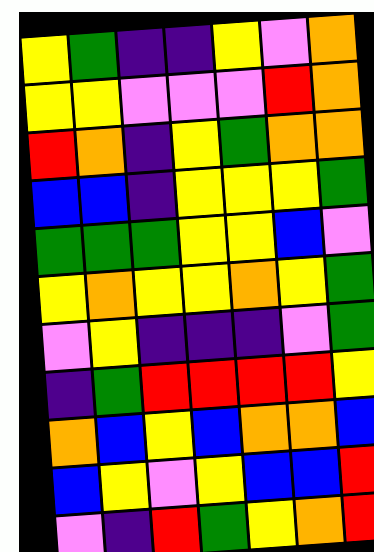[["yellow", "green", "indigo", "indigo", "yellow", "violet", "orange"], ["yellow", "yellow", "violet", "violet", "violet", "red", "orange"], ["red", "orange", "indigo", "yellow", "green", "orange", "orange"], ["blue", "blue", "indigo", "yellow", "yellow", "yellow", "green"], ["green", "green", "green", "yellow", "yellow", "blue", "violet"], ["yellow", "orange", "yellow", "yellow", "orange", "yellow", "green"], ["violet", "yellow", "indigo", "indigo", "indigo", "violet", "green"], ["indigo", "green", "red", "red", "red", "red", "yellow"], ["orange", "blue", "yellow", "blue", "orange", "orange", "blue"], ["blue", "yellow", "violet", "yellow", "blue", "blue", "red"], ["violet", "indigo", "red", "green", "yellow", "orange", "red"]]